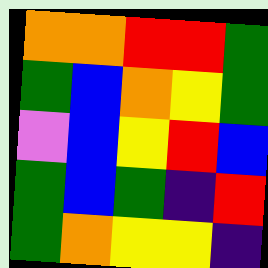[["orange", "orange", "red", "red", "green"], ["green", "blue", "orange", "yellow", "green"], ["violet", "blue", "yellow", "red", "blue"], ["green", "blue", "green", "indigo", "red"], ["green", "orange", "yellow", "yellow", "indigo"]]